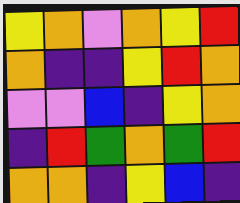[["yellow", "orange", "violet", "orange", "yellow", "red"], ["orange", "indigo", "indigo", "yellow", "red", "orange"], ["violet", "violet", "blue", "indigo", "yellow", "orange"], ["indigo", "red", "green", "orange", "green", "red"], ["orange", "orange", "indigo", "yellow", "blue", "indigo"]]